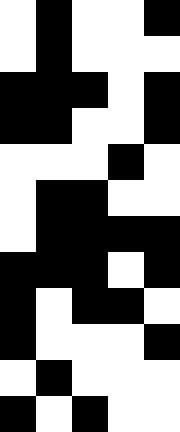[["white", "black", "white", "white", "black"], ["white", "black", "white", "white", "white"], ["black", "black", "black", "white", "black"], ["black", "black", "white", "white", "black"], ["white", "white", "white", "black", "white"], ["white", "black", "black", "white", "white"], ["white", "black", "black", "black", "black"], ["black", "black", "black", "white", "black"], ["black", "white", "black", "black", "white"], ["black", "white", "white", "white", "black"], ["white", "black", "white", "white", "white"], ["black", "white", "black", "white", "white"]]